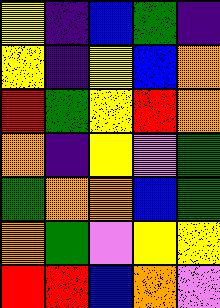[["yellow", "indigo", "blue", "green", "indigo"], ["yellow", "indigo", "yellow", "blue", "orange"], ["red", "green", "yellow", "red", "orange"], ["orange", "indigo", "yellow", "violet", "green"], ["green", "orange", "orange", "blue", "green"], ["orange", "green", "violet", "yellow", "yellow"], ["red", "red", "blue", "orange", "violet"]]